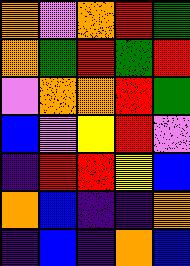[["orange", "violet", "orange", "red", "green"], ["orange", "green", "red", "green", "red"], ["violet", "orange", "orange", "red", "green"], ["blue", "violet", "yellow", "red", "violet"], ["indigo", "red", "red", "yellow", "blue"], ["orange", "blue", "indigo", "indigo", "orange"], ["indigo", "blue", "indigo", "orange", "blue"]]